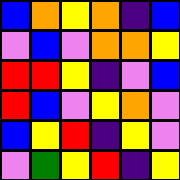[["blue", "orange", "yellow", "orange", "indigo", "blue"], ["violet", "blue", "violet", "orange", "orange", "yellow"], ["red", "red", "yellow", "indigo", "violet", "blue"], ["red", "blue", "violet", "yellow", "orange", "violet"], ["blue", "yellow", "red", "indigo", "yellow", "violet"], ["violet", "green", "yellow", "red", "indigo", "yellow"]]